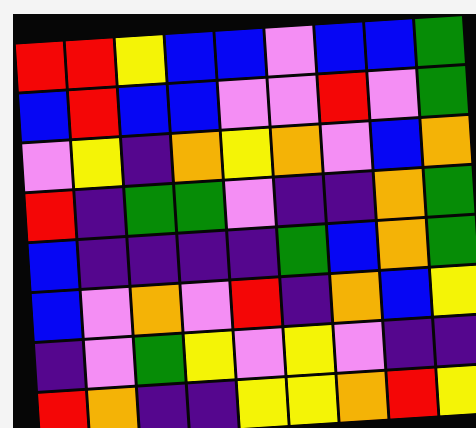[["red", "red", "yellow", "blue", "blue", "violet", "blue", "blue", "green"], ["blue", "red", "blue", "blue", "violet", "violet", "red", "violet", "green"], ["violet", "yellow", "indigo", "orange", "yellow", "orange", "violet", "blue", "orange"], ["red", "indigo", "green", "green", "violet", "indigo", "indigo", "orange", "green"], ["blue", "indigo", "indigo", "indigo", "indigo", "green", "blue", "orange", "green"], ["blue", "violet", "orange", "violet", "red", "indigo", "orange", "blue", "yellow"], ["indigo", "violet", "green", "yellow", "violet", "yellow", "violet", "indigo", "indigo"], ["red", "orange", "indigo", "indigo", "yellow", "yellow", "orange", "red", "yellow"]]